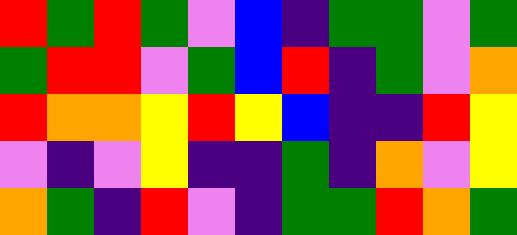[["red", "green", "red", "green", "violet", "blue", "indigo", "green", "green", "violet", "green"], ["green", "red", "red", "violet", "green", "blue", "red", "indigo", "green", "violet", "orange"], ["red", "orange", "orange", "yellow", "red", "yellow", "blue", "indigo", "indigo", "red", "yellow"], ["violet", "indigo", "violet", "yellow", "indigo", "indigo", "green", "indigo", "orange", "violet", "yellow"], ["orange", "green", "indigo", "red", "violet", "indigo", "green", "green", "red", "orange", "green"]]